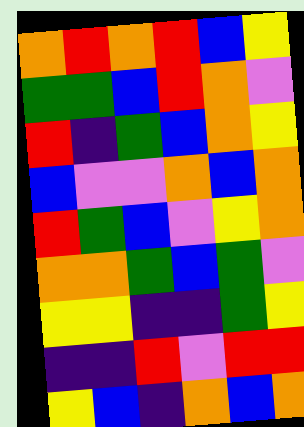[["orange", "red", "orange", "red", "blue", "yellow"], ["green", "green", "blue", "red", "orange", "violet"], ["red", "indigo", "green", "blue", "orange", "yellow"], ["blue", "violet", "violet", "orange", "blue", "orange"], ["red", "green", "blue", "violet", "yellow", "orange"], ["orange", "orange", "green", "blue", "green", "violet"], ["yellow", "yellow", "indigo", "indigo", "green", "yellow"], ["indigo", "indigo", "red", "violet", "red", "red"], ["yellow", "blue", "indigo", "orange", "blue", "orange"]]